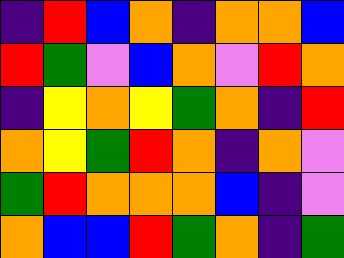[["indigo", "red", "blue", "orange", "indigo", "orange", "orange", "blue"], ["red", "green", "violet", "blue", "orange", "violet", "red", "orange"], ["indigo", "yellow", "orange", "yellow", "green", "orange", "indigo", "red"], ["orange", "yellow", "green", "red", "orange", "indigo", "orange", "violet"], ["green", "red", "orange", "orange", "orange", "blue", "indigo", "violet"], ["orange", "blue", "blue", "red", "green", "orange", "indigo", "green"]]